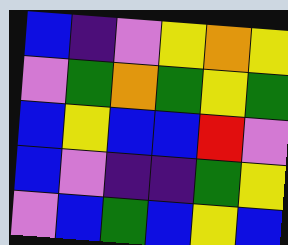[["blue", "indigo", "violet", "yellow", "orange", "yellow"], ["violet", "green", "orange", "green", "yellow", "green"], ["blue", "yellow", "blue", "blue", "red", "violet"], ["blue", "violet", "indigo", "indigo", "green", "yellow"], ["violet", "blue", "green", "blue", "yellow", "blue"]]